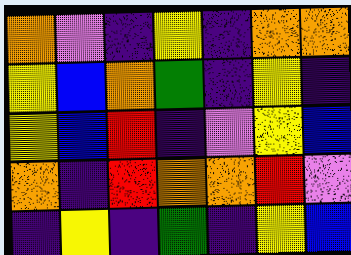[["orange", "violet", "indigo", "yellow", "indigo", "orange", "orange"], ["yellow", "blue", "orange", "green", "indigo", "yellow", "indigo"], ["yellow", "blue", "red", "indigo", "violet", "yellow", "blue"], ["orange", "indigo", "red", "orange", "orange", "red", "violet"], ["indigo", "yellow", "indigo", "green", "indigo", "yellow", "blue"]]